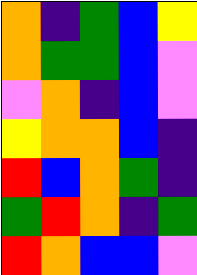[["orange", "indigo", "green", "blue", "yellow"], ["orange", "green", "green", "blue", "violet"], ["violet", "orange", "indigo", "blue", "violet"], ["yellow", "orange", "orange", "blue", "indigo"], ["red", "blue", "orange", "green", "indigo"], ["green", "red", "orange", "indigo", "green"], ["red", "orange", "blue", "blue", "violet"]]